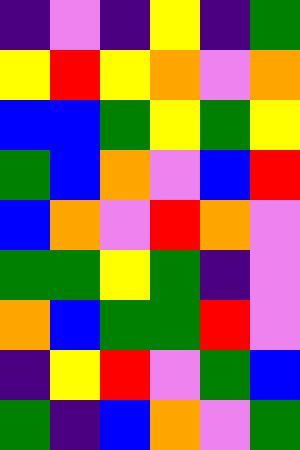[["indigo", "violet", "indigo", "yellow", "indigo", "green"], ["yellow", "red", "yellow", "orange", "violet", "orange"], ["blue", "blue", "green", "yellow", "green", "yellow"], ["green", "blue", "orange", "violet", "blue", "red"], ["blue", "orange", "violet", "red", "orange", "violet"], ["green", "green", "yellow", "green", "indigo", "violet"], ["orange", "blue", "green", "green", "red", "violet"], ["indigo", "yellow", "red", "violet", "green", "blue"], ["green", "indigo", "blue", "orange", "violet", "green"]]